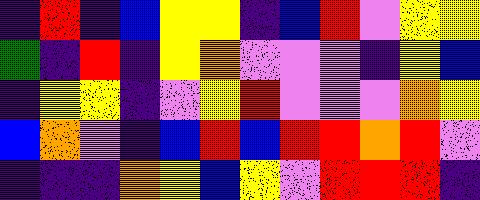[["indigo", "red", "indigo", "blue", "yellow", "yellow", "indigo", "blue", "red", "violet", "yellow", "yellow"], ["green", "indigo", "red", "indigo", "yellow", "orange", "violet", "violet", "violet", "indigo", "yellow", "blue"], ["indigo", "yellow", "yellow", "indigo", "violet", "yellow", "red", "violet", "violet", "violet", "orange", "yellow"], ["blue", "orange", "violet", "indigo", "blue", "red", "blue", "red", "red", "orange", "red", "violet"], ["indigo", "indigo", "indigo", "orange", "yellow", "blue", "yellow", "violet", "red", "red", "red", "indigo"]]